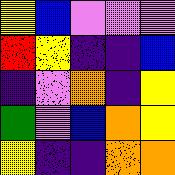[["yellow", "blue", "violet", "violet", "violet"], ["red", "yellow", "indigo", "indigo", "blue"], ["indigo", "violet", "orange", "indigo", "yellow"], ["green", "violet", "blue", "orange", "yellow"], ["yellow", "indigo", "indigo", "orange", "orange"]]